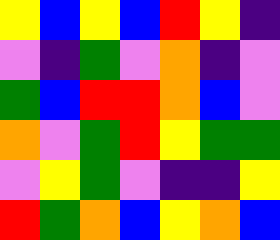[["yellow", "blue", "yellow", "blue", "red", "yellow", "indigo"], ["violet", "indigo", "green", "violet", "orange", "indigo", "violet"], ["green", "blue", "red", "red", "orange", "blue", "violet"], ["orange", "violet", "green", "red", "yellow", "green", "green"], ["violet", "yellow", "green", "violet", "indigo", "indigo", "yellow"], ["red", "green", "orange", "blue", "yellow", "orange", "blue"]]